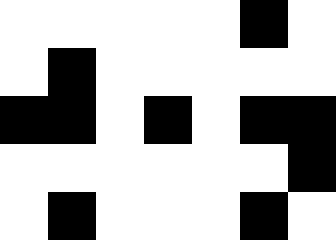[["white", "white", "white", "white", "white", "black", "white"], ["white", "black", "white", "white", "white", "white", "white"], ["black", "black", "white", "black", "white", "black", "black"], ["white", "white", "white", "white", "white", "white", "black"], ["white", "black", "white", "white", "white", "black", "white"]]